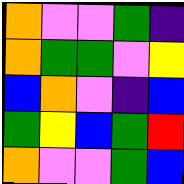[["orange", "violet", "violet", "green", "indigo"], ["orange", "green", "green", "violet", "yellow"], ["blue", "orange", "violet", "indigo", "blue"], ["green", "yellow", "blue", "green", "red"], ["orange", "violet", "violet", "green", "blue"]]